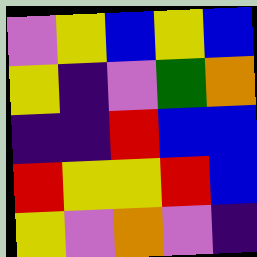[["violet", "yellow", "blue", "yellow", "blue"], ["yellow", "indigo", "violet", "green", "orange"], ["indigo", "indigo", "red", "blue", "blue"], ["red", "yellow", "yellow", "red", "blue"], ["yellow", "violet", "orange", "violet", "indigo"]]